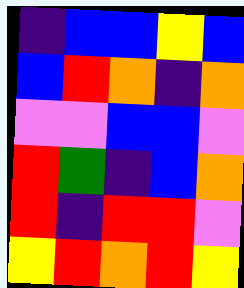[["indigo", "blue", "blue", "yellow", "blue"], ["blue", "red", "orange", "indigo", "orange"], ["violet", "violet", "blue", "blue", "violet"], ["red", "green", "indigo", "blue", "orange"], ["red", "indigo", "red", "red", "violet"], ["yellow", "red", "orange", "red", "yellow"]]